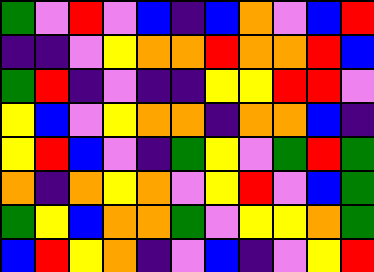[["green", "violet", "red", "violet", "blue", "indigo", "blue", "orange", "violet", "blue", "red"], ["indigo", "indigo", "violet", "yellow", "orange", "orange", "red", "orange", "orange", "red", "blue"], ["green", "red", "indigo", "violet", "indigo", "indigo", "yellow", "yellow", "red", "red", "violet"], ["yellow", "blue", "violet", "yellow", "orange", "orange", "indigo", "orange", "orange", "blue", "indigo"], ["yellow", "red", "blue", "violet", "indigo", "green", "yellow", "violet", "green", "red", "green"], ["orange", "indigo", "orange", "yellow", "orange", "violet", "yellow", "red", "violet", "blue", "green"], ["green", "yellow", "blue", "orange", "orange", "green", "violet", "yellow", "yellow", "orange", "green"], ["blue", "red", "yellow", "orange", "indigo", "violet", "blue", "indigo", "violet", "yellow", "red"]]